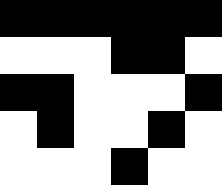[["black", "black", "black", "black", "black", "black"], ["white", "white", "white", "black", "black", "white"], ["black", "black", "white", "white", "white", "black"], ["white", "black", "white", "white", "black", "white"], ["white", "white", "white", "black", "white", "white"]]